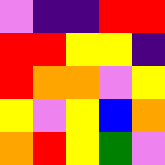[["violet", "indigo", "indigo", "red", "red"], ["red", "red", "yellow", "yellow", "indigo"], ["red", "orange", "orange", "violet", "yellow"], ["yellow", "violet", "yellow", "blue", "orange"], ["orange", "red", "yellow", "green", "violet"]]